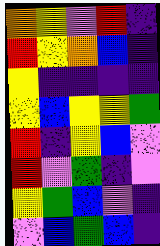[["orange", "yellow", "violet", "red", "indigo"], ["red", "yellow", "orange", "blue", "indigo"], ["yellow", "indigo", "indigo", "indigo", "indigo"], ["yellow", "blue", "yellow", "yellow", "green"], ["red", "indigo", "yellow", "blue", "violet"], ["red", "violet", "green", "indigo", "violet"], ["yellow", "green", "blue", "violet", "indigo"], ["violet", "blue", "green", "blue", "indigo"]]